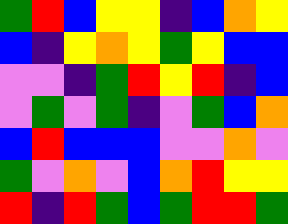[["green", "red", "blue", "yellow", "yellow", "indigo", "blue", "orange", "yellow"], ["blue", "indigo", "yellow", "orange", "yellow", "green", "yellow", "blue", "blue"], ["violet", "violet", "indigo", "green", "red", "yellow", "red", "indigo", "blue"], ["violet", "green", "violet", "green", "indigo", "violet", "green", "blue", "orange"], ["blue", "red", "blue", "blue", "blue", "violet", "violet", "orange", "violet"], ["green", "violet", "orange", "violet", "blue", "orange", "red", "yellow", "yellow"], ["red", "indigo", "red", "green", "blue", "green", "red", "red", "green"]]